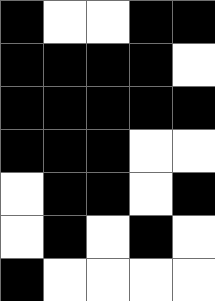[["black", "white", "white", "black", "black"], ["black", "black", "black", "black", "white"], ["black", "black", "black", "black", "black"], ["black", "black", "black", "white", "white"], ["white", "black", "black", "white", "black"], ["white", "black", "white", "black", "white"], ["black", "white", "white", "white", "white"]]